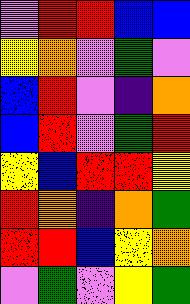[["violet", "red", "red", "blue", "blue"], ["yellow", "orange", "violet", "green", "violet"], ["blue", "red", "violet", "indigo", "orange"], ["blue", "red", "violet", "green", "red"], ["yellow", "blue", "red", "red", "yellow"], ["red", "orange", "indigo", "orange", "green"], ["red", "red", "blue", "yellow", "orange"], ["violet", "green", "violet", "yellow", "green"]]